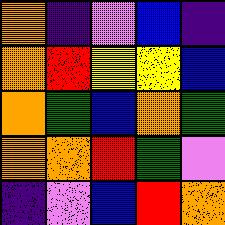[["orange", "indigo", "violet", "blue", "indigo"], ["orange", "red", "yellow", "yellow", "blue"], ["orange", "green", "blue", "orange", "green"], ["orange", "orange", "red", "green", "violet"], ["indigo", "violet", "blue", "red", "orange"]]